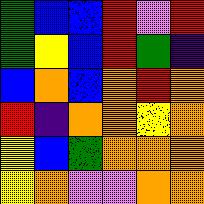[["green", "blue", "blue", "red", "violet", "red"], ["green", "yellow", "blue", "red", "green", "indigo"], ["blue", "orange", "blue", "orange", "red", "orange"], ["red", "indigo", "orange", "orange", "yellow", "orange"], ["yellow", "blue", "green", "orange", "orange", "orange"], ["yellow", "orange", "violet", "violet", "orange", "orange"]]